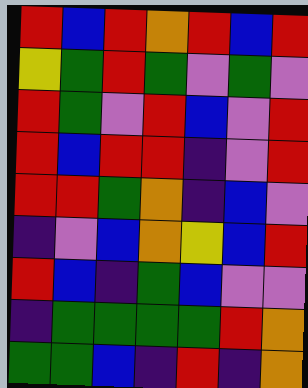[["red", "blue", "red", "orange", "red", "blue", "red"], ["yellow", "green", "red", "green", "violet", "green", "violet"], ["red", "green", "violet", "red", "blue", "violet", "red"], ["red", "blue", "red", "red", "indigo", "violet", "red"], ["red", "red", "green", "orange", "indigo", "blue", "violet"], ["indigo", "violet", "blue", "orange", "yellow", "blue", "red"], ["red", "blue", "indigo", "green", "blue", "violet", "violet"], ["indigo", "green", "green", "green", "green", "red", "orange"], ["green", "green", "blue", "indigo", "red", "indigo", "orange"]]